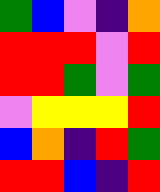[["green", "blue", "violet", "indigo", "orange"], ["red", "red", "red", "violet", "red"], ["red", "red", "green", "violet", "green"], ["violet", "yellow", "yellow", "yellow", "red"], ["blue", "orange", "indigo", "red", "green"], ["red", "red", "blue", "indigo", "red"]]